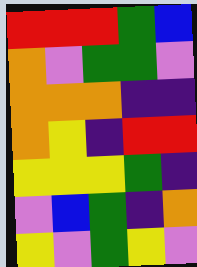[["red", "red", "red", "green", "blue"], ["orange", "violet", "green", "green", "violet"], ["orange", "orange", "orange", "indigo", "indigo"], ["orange", "yellow", "indigo", "red", "red"], ["yellow", "yellow", "yellow", "green", "indigo"], ["violet", "blue", "green", "indigo", "orange"], ["yellow", "violet", "green", "yellow", "violet"]]